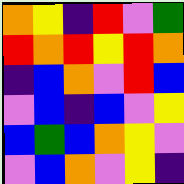[["orange", "yellow", "indigo", "red", "violet", "green"], ["red", "orange", "red", "yellow", "red", "orange"], ["indigo", "blue", "orange", "violet", "red", "blue"], ["violet", "blue", "indigo", "blue", "violet", "yellow"], ["blue", "green", "blue", "orange", "yellow", "violet"], ["violet", "blue", "orange", "violet", "yellow", "indigo"]]